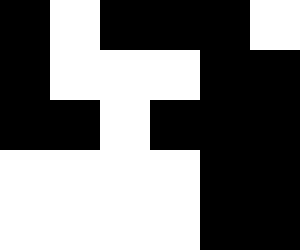[["black", "white", "black", "black", "black", "white"], ["black", "white", "white", "white", "black", "black"], ["black", "black", "white", "black", "black", "black"], ["white", "white", "white", "white", "black", "black"], ["white", "white", "white", "white", "black", "black"]]